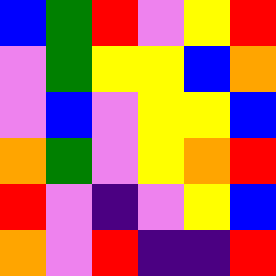[["blue", "green", "red", "violet", "yellow", "red"], ["violet", "green", "yellow", "yellow", "blue", "orange"], ["violet", "blue", "violet", "yellow", "yellow", "blue"], ["orange", "green", "violet", "yellow", "orange", "red"], ["red", "violet", "indigo", "violet", "yellow", "blue"], ["orange", "violet", "red", "indigo", "indigo", "red"]]